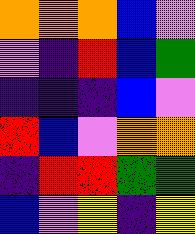[["orange", "orange", "orange", "blue", "violet"], ["violet", "indigo", "red", "blue", "green"], ["indigo", "indigo", "indigo", "blue", "violet"], ["red", "blue", "violet", "orange", "orange"], ["indigo", "red", "red", "green", "green"], ["blue", "violet", "yellow", "indigo", "yellow"]]